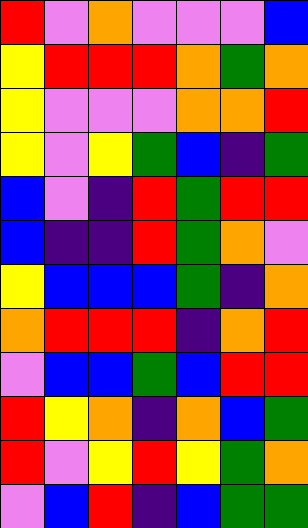[["red", "violet", "orange", "violet", "violet", "violet", "blue"], ["yellow", "red", "red", "red", "orange", "green", "orange"], ["yellow", "violet", "violet", "violet", "orange", "orange", "red"], ["yellow", "violet", "yellow", "green", "blue", "indigo", "green"], ["blue", "violet", "indigo", "red", "green", "red", "red"], ["blue", "indigo", "indigo", "red", "green", "orange", "violet"], ["yellow", "blue", "blue", "blue", "green", "indigo", "orange"], ["orange", "red", "red", "red", "indigo", "orange", "red"], ["violet", "blue", "blue", "green", "blue", "red", "red"], ["red", "yellow", "orange", "indigo", "orange", "blue", "green"], ["red", "violet", "yellow", "red", "yellow", "green", "orange"], ["violet", "blue", "red", "indigo", "blue", "green", "green"]]